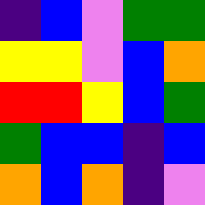[["indigo", "blue", "violet", "green", "green"], ["yellow", "yellow", "violet", "blue", "orange"], ["red", "red", "yellow", "blue", "green"], ["green", "blue", "blue", "indigo", "blue"], ["orange", "blue", "orange", "indigo", "violet"]]